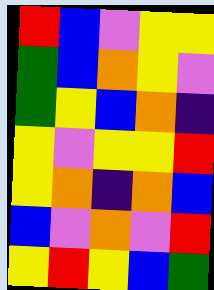[["red", "blue", "violet", "yellow", "yellow"], ["green", "blue", "orange", "yellow", "violet"], ["green", "yellow", "blue", "orange", "indigo"], ["yellow", "violet", "yellow", "yellow", "red"], ["yellow", "orange", "indigo", "orange", "blue"], ["blue", "violet", "orange", "violet", "red"], ["yellow", "red", "yellow", "blue", "green"]]